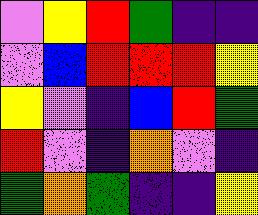[["violet", "yellow", "red", "green", "indigo", "indigo"], ["violet", "blue", "red", "red", "red", "yellow"], ["yellow", "violet", "indigo", "blue", "red", "green"], ["red", "violet", "indigo", "orange", "violet", "indigo"], ["green", "orange", "green", "indigo", "indigo", "yellow"]]